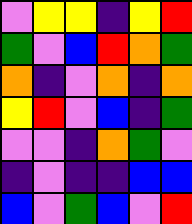[["violet", "yellow", "yellow", "indigo", "yellow", "red"], ["green", "violet", "blue", "red", "orange", "green"], ["orange", "indigo", "violet", "orange", "indigo", "orange"], ["yellow", "red", "violet", "blue", "indigo", "green"], ["violet", "violet", "indigo", "orange", "green", "violet"], ["indigo", "violet", "indigo", "indigo", "blue", "blue"], ["blue", "violet", "green", "blue", "violet", "red"]]